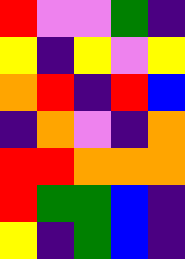[["red", "violet", "violet", "green", "indigo"], ["yellow", "indigo", "yellow", "violet", "yellow"], ["orange", "red", "indigo", "red", "blue"], ["indigo", "orange", "violet", "indigo", "orange"], ["red", "red", "orange", "orange", "orange"], ["red", "green", "green", "blue", "indigo"], ["yellow", "indigo", "green", "blue", "indigo"]]